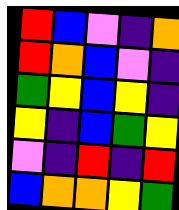[["red", "blue", "violet", "indigo", "orange"], ["red", "orange", "blue", "violet", "indigo"], ["green", "yellow", "blue", "yellow", "indigo"], ["yellow", "indigo", "blue", "green", "yellow"], ["violet", "indigo", "red", "indigo", "red"], ["blue", "orange", "orange", "yellow", "green"]]